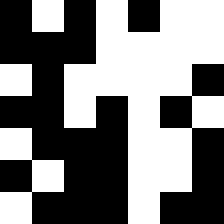[["black", "white", "black", "white", "black", "white", "white"], ["black", "black", "black", "white", "white", "white", "white"], ["white", "black", "white", "white", "white", "white", "black"], ["black", "black", "white", "black", "white", "black", "white"], ["white", "black", "black", "black", "white", "white", "black"], ["black", "white", "black", "black", "white", "white", "black"], ["white", "black", "black", "black", "white", "black", "black"]]